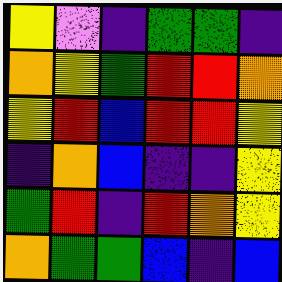[["yellow", "violet", "indigo", "green", "green", "indigo"], ["orange", "yellow", "green", "red", "red", "orange"], ["yellow", "red", "blue", "red", "red", "yellow"], ["indigo", "orange", "blue", "indigo", "indigo", "yellow"], ["green", "red", "indigo", "red", "orange", "yellow"], ["orange", "green", "green", "blue", "indigo", "blue"]]